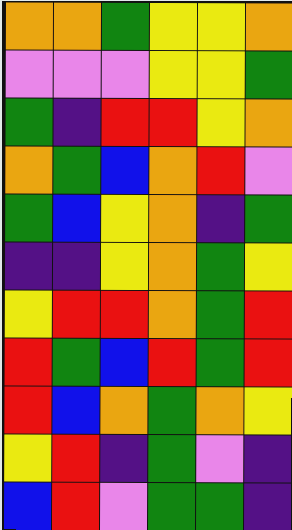[["orange", "orange", "green", "yellow", "yellow", "orange"], ["violet", "violet", "violet", "yellow", "yellow", "green"], ["green", "indigo", "red", "red", "yellow", "orange"], ["orange", "green", "blue", "orange", "red", "violet"], ["green", "blue", "yellow", "orange", "indigo", "green"], ["indigo", "indigo", "yellow", "orange", "green", "yellow"], ["yellow", "red", "red", "orange", "green", "red"], ["red", "green", "blue", "red", "green", "red"], ["red", "blue", "orange", "green", "orange", "yellow"], ["yellow", "red", "indigo", "green", "violet", "indigo"], ["blue", "red", "violet", "green", "green", "indigo"]]